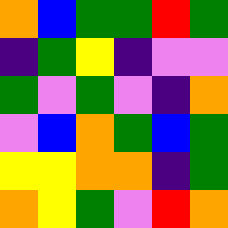[["orange", "blue", "green", "green", "red", "green"], ["indigo", "green", "yellow", "indigo", "violet", "violet"], ["green", "violet", "green", "violet", "indigo", "orange"], ["violet", "blue", "orange", "green", "blue", "green"], ["yellow", "yellow", "orange", "orange", "indigo", "green"], ["orange", "yellow", "green", "violet", "red", "orange"]]